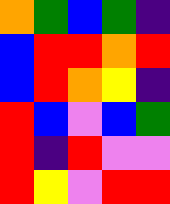[["orange", "green", "blue", "green", "indigo"], ["blue", "red", "red", "orange", "red"], ["blue", "red", "orange", "yellow", "indigo"], ["red", "blue", "violet", "blue", "green"], ["red", "indigo", "red", "violet", "violet"], ["red", "yellow", "violet", "red", "red"]]